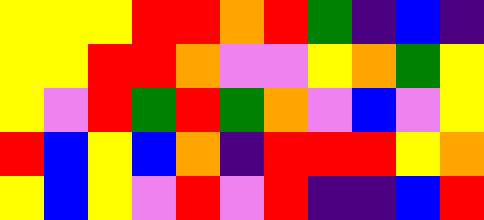[["yellow", "yellow", "yellow", "red", "red", "orange", "red", "green", "indigo", "blue", "indigo"], ["yellow", "yellow", "red", "red", "orange", "violet", "violet", "yellow", "orange", "green", "yellow"], ["yellow", "violet", "red", "green", "red", "green", "orange", "violet", "blue", "violet", "yellow"], ["red", "blue", "yellow", "blue", "orange", "indigo", "red", "red", "red", "yellow", "orange"], ["yellow", "blue", "yellow", "violet", "red", "violet", "red", "indigo", "indigo", "blue", "red"]]